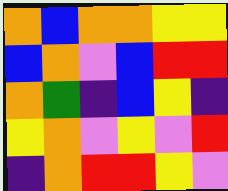[["orange", "blue", "orange", "orange", "yellow", "yellow"], ["blue", "orange", "violet", "blue", "red", "red"], ["orange", "green", "indigo", "blue", "yellow", "indigo"], ["yellow", "orange", "violet", "yellow", "violet", "red"], ["indigo", "orange", "red", "red", "yellow", "violet"]]